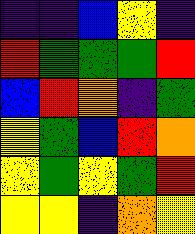[["indigo", "indigo", "blue", "yellow", "indigo"], ["red", "green", "green", "green", "red"], ["blue", "red", "orange", "indigo", "green"], ["yellow", "green", "blue", "red", "orange"], ["yellow", "green", "yellow", "green", "red"], ["yellow", "yellow", "indigo", "orange", "yellow"]]